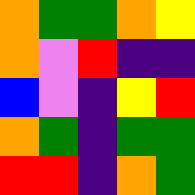[["orange", "green", "green", "orange", "yellow"], ["orange", "violet", "red", "indigo", "indigo"], ["blue", "violet", "indigo", "yellow", "red"], ["orange", "green", "indigo", "green", "green"], ["red", "red", "indigo", "orange", "green"]]